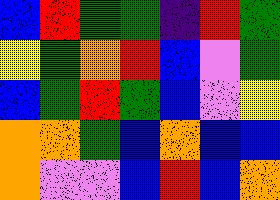[["blue", "red", "green", "green", "indigo", "red", "green"], ["yellow", "green", "orange", "red", "blue", "violet", "green"], ["blue", "green", "red", "green", "blue", "violet", "yellow"], ["orange", "orange", "green", "blue", "orange", "blue", "blue"], ["orange", "violet", "violet", "blue", "red", "blue", "orange"]]